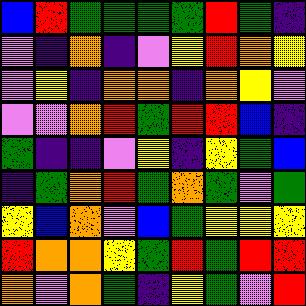[["blue", "red", "green", "green", "green", "green", "red", "green", "indigo"], ["violet", "indigo", "orange", "indigo", "violet", "yellow", "red", "orange", "yellow"], ["violet", "yellow", "indigo", "orange", "orange", "indigo", "orange", "yellow", "violet"], ["violet", "violet", "orange", "red", "green", "red", "red", "blue", "indigo"], ["green", "indigo", "indigo", "violet", "yellow", "indigo", "yellow", "green", "blue"], ["indigo", "green", "orange", "red", "green", "orange", "green", "violet", "green"], ["yellow", "blue", "orange", "violet", "blue", "green", "yellow", "yellow", "yellow"], ["red", "orange", "orange", "yellow", "green", "red", "green", "red", "red"], ["orange", "violet", "orange", "green", "indigo", "yellow", "green", "violet", "red"]]